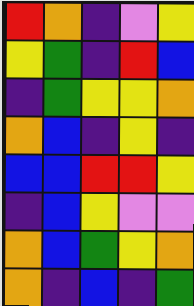[["red", "orange", "indigo", "violet", "yellow"], ["yellow", "green", "indigo", "red", "blue"], ["indigo", "green", "yellow", "yellow", "orange"], ["orange", "blue", "indigo", "yellow", "indigo"], ["blue", "blue", "red", "red", "yellow"], ["indigo", "blue", "yellow", "violet", "violet"], ["orange", "blue", "green", "yellow", "orange"], ["orange", "indigo", "blue", "indigo", "green"]]